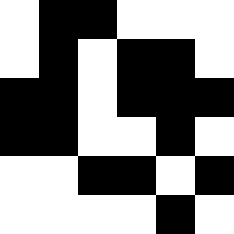[["white", "black", "black", "white", "white", "white"], ["white", "black", "white", "black", "black", "white"], ["black", "black", "white", "black", "black", "black"], ["black", "black", "white", "white", "black", "white"], ["white", "white", "black", "black", "white", "black"], ["white", "white", "white", "white", "black", "white"]]